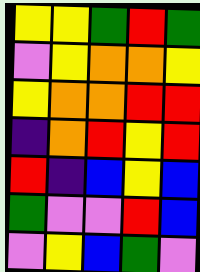[["yellow", "yellow", "green", "red", "green"], ["violet", "yellow", "orange", "orange", "yellow"], ["yellow", "orange", "orange", "red", "red"], ["indigo", "orange", "red", "yellow", "red"], ["red", "indigo", "blue", "yellow", "blue"], ["green", "violet", "violet", "red", "blue"], ["violet", "yellow", "blue", "green", "violet"]]